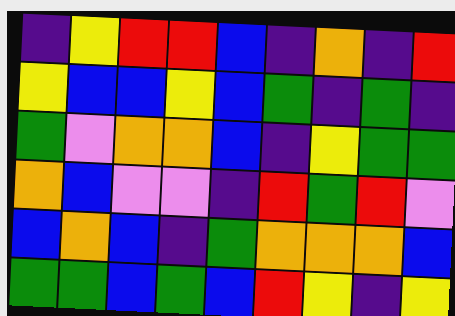[["indigo", "yellow", "red", "red", "blue", "indigo", "orange", "indigo", "red"], ["yellow", "blue", "blue", "yellow", "blue", "green", "indigo", "green", "indigo"], ["green", "violet", "orange", "orange", "blue", "indigo", "yellow", "green", "green"], ["orange", "blue", "violet", "violet", "indigo", "red", "green", "red", "violet"], ["blue", "orange", "blue", "indigo", "green", "orange", "orange", "orange", "blue"], ["green", "green", "blue", "green", "blue", "red", "yellow", "indigo", "yellow"]]